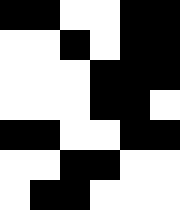[["black", "black", "white", "white", "black", "black"], ["white", "white", "black", "white", "black", "black"], ["white", "white", "white", "black", "black", "black"], ["white", "white", "white", "black", "black", "white"], ["black", "black", "white", "white", "black", "black"], ["white", "white", "black", "black", "white", "white"], ["white", "black", "black", "white", "white", "white"]]